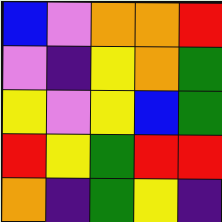[["blue", "violet", "orange", "orange", "red"], ["violet", "indigo", "yellow", "orange", "green"], ["yellow", "violet", "yellow", "blue", "green"], ["red", "yellow", "green", "red", "red"], ["orange", "indigo", "green", "yellow", "indigo"]]